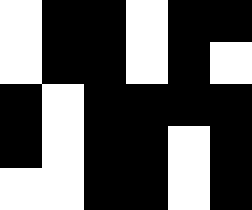[["white", "black", "black", "white", "black", "black"], ["white", "black", "black", "white", "black", "white"], ["black", "white", "black", "black", "black", "black"], ["black", "white", "black", "black", "white", "black"], ["white", "white", "black", "black", "white", "black"]]